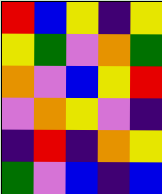[["red", "blue", "yellow", "indigo", "yellow"], ["yellow", "green", "violet", "orange", "green"], ["orange", "violet", "blue", "yellow", "red"], ["violet", "orange", "yellow", "violet", "indigo"], ["indigo", "red", "indigo", "orange", "yellow"], ["green", "violet", "blue", "indigo", "blue"]]